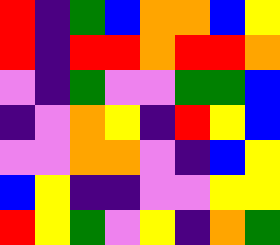[["red", "indigo", "green", "blue", "orange", "orange", "blue", "yellow"], ["red", "indigo", "red", "red", "orange", "red", "red", "orange"], ["violet", "indigo", "green", "violet", "violet", "green", "green", "blue"], ["indigo", "violet", "orange", "yellow", "indigo", "red", "yellow", "blue"], ["violet", "violet", "orange", "orange", "violet", "indigo", "blue", "yellow"], ["blue", "yellow", "indigo", "indigo", "violet", "violet", "yellow", "yellow"], ["red", "yellow", "green", "violet", "yellow", "indigo", "orange", "green"]]